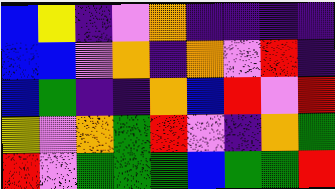[["blue", "yellow", "indigo", "violet", "orange", "indigo", "indigo", "indigo", "indigo"], ["blue", "blue", "violet", "orange", "indigo", "orange", "violet", "red", "indigo"], ["blue", "green", "indigo", "indigo", "orange", "blue", "red", "violet", "red"], ["yellow", "violet", "orange", "green", "red", "violet", "indigo", "orange", "green"], ["red", "violet", "green", "green", "green", "blue", "green", "green", "red"]]